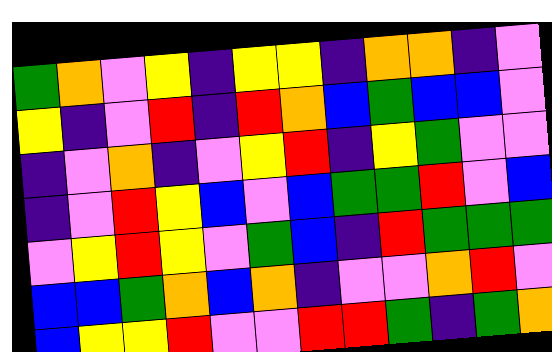[["green", "orange", "violet", "yellow", "indigo", "yellow", "yellow", "indigo", "orange", "orange", "indigo", "violet"], ["yellow", "indigo", "violet", "red", "indigo", "red", "orange", "blue", "green", "blue", "blue", "violet"], ["indigo", "violet", "orange", "indigo", "violet", "yellow", "red", "indigo", "yellow", "green", "violet", "violet"], ["indigo", "violet", "red", "yellow", "blue", "violet", "blue", "green", "green", "red", "violet", "blue"], ["violet", "yellow", "red", "yellow", "violet", "green", "blue", "indigo", "red", "green", "green", "green"], ["blue", "blue", "green", "orange", "blue", "orange", "indigo", "violet", "violet", "orange", "red", "violet"], ["blue", "yellow", "yellow", "red", "violet", "violet", "red", "red", "green", "indigo", "green", "orange"]]